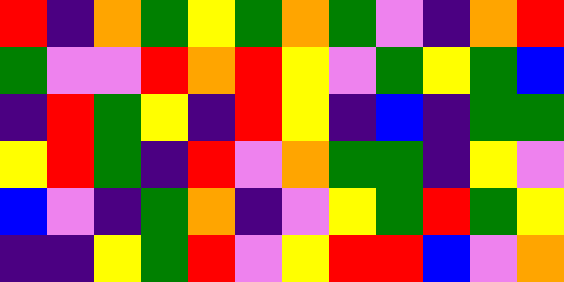[["red", "indigo", "orange", "green", "yellow", "green", "orange", "green", "violet", "indigo", "orange", "red"], ["green", "violet", "violet", "red", "orange", "red", "yellow", "violet", "green", "yellow", "green", "blue"], ["indigo", "red", "green", "yellow", "indigo", "red", "yellow", "indigo", "blue", "indigo", "green", "green"], ["yellow", "red", "green", "indigo", "red", "violet", "orange", "green", "green", "indigo", "yellow", "violet"], ["blue", "violet", "indigo", "green", "orange", "indigo", "violet", "yellow", "green", "red", "green", "yellow"], ["indigo", "indigo", "yellow", "green", "red", "violet", "yellow", "red", "red", "blue", "violet", "orange"]]